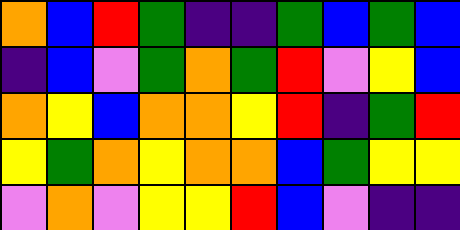[["orange", "blue", "red", "green", "indigo", "indigo", "green", "blue", "green", "blue"], ["indigo", "blue", "violet", "green", "orange", "green", "red", "violet", "yellow", "blue"], ["orange", "yellow", "blue", "orange", "orange", "yellow", "red", "indigo", "green", "red"], ["yellow", "green", "orange", "yellow", "orange", "orange", "blue", "green", "yellow", "yellow"], ["violet", "orange", "violet", "yellow", "yellow", "red", "blue", "violet", "indigo", "indigo"]]